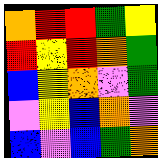[["orange", "red", "red", "green", "yellow"], ["red", "yellow", "red", "orange", "green"], ["blue", "yellow", "orange", "violet", "green"], ["violet", "yellow", "blue", "orange", "violet"], ["blue", "violet", "blue", "green", "orange"]]